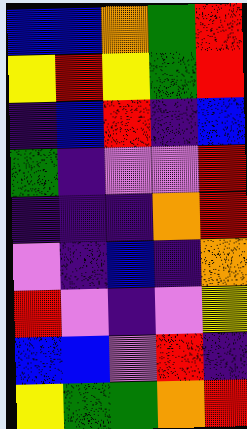[["blue", "blue", "orange", "green", "red"], ["yellow", "red", "yellow", "green", "red"], ["indigo", "blue", "red", "indigo", "blue"], ["green", "indigo", "violet", "violet", "red"], ["indigo", "indigo", "indigo", "orange", "red"], ["violet", "indigo", "blue", "indigo", "orange"], ["red", "violet", "indigo", "violet", "yellow"], ["blue", "blue", "violet", "red", "indigo"], ["yellow", "green", "green", "orange", "red"]]